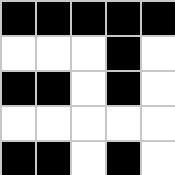[["black", "black", "black", "black", "black"], ["white", "white", "white", "black", "white"], ["black", "black", "white", "black", "white"], ["white", "white", "white", "white", "white"], ["black", "black", "white", "black", "white"]]